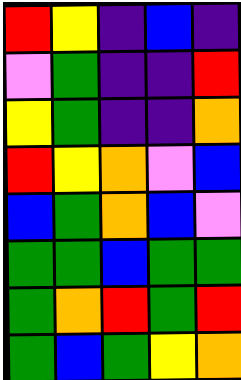[["red", "yellow", "indigo", "blue", "indigo"], ["violet", "green", "indigo", "indigo", "red"], ["yellow", "green", "indigo", "indigo", "orange"], ["red", "yellow", "orange", "violet", "blue"], ["blue", "green", "orange", "blue", "violet"], ["green", "green", "blue", "green", "green"], ["green", "orange", "red", "green", "red"], ["green", "blue", "green", "yellow", "orange"]]